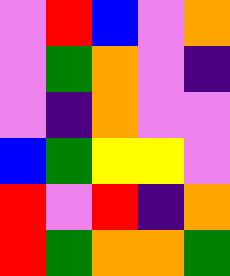[["violet", "red", "blue", "violet", "orange"], ["violet", "green", "orange", "violet", "indigo"], ["violet", "indigo", "orange", "violet", "violet"], ["blue", "green", "yellow", "yellow", "violet"], ["red", "violet", "red", "indigo", "orange"], ["red", "green", "orange", "orange", "green"]]